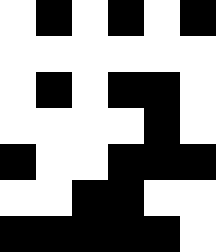[["white", "black", "white", "black", "white", "black"], ["white", "white", "white", "white", "white", "white"], ["white", "black", "white", "black", "black", "white"], ["white", "white", "white", "white", "black", "white"], ["black", "white", "white", "black", "black", "black"], ["white", "white", "black", "black", "white", "white"], ["black", "black", "black", "black", "black", "white"]]